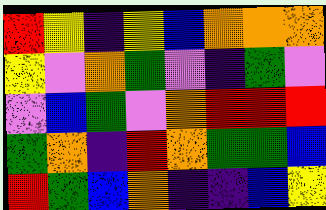[["red", "yellow", "indigo", "yellow", "blue", "orange", "orange", "orange"], ["yellow", "violet", "orange", "green", "violet", "indigo", "green", "violet"], ["violet", "blue", "green", "violet", "orange", "red", "red", "red"], ["green", "orange", "indigo", "red", "orange", "green", "green", "blue"], ["red", "green", "blue", "orange", "indigo", "indigo", "blue", "yellow"]]